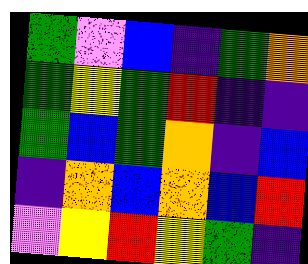[["green", "violet", "blue", "indigo", "green", "orange"], ["green", "yellow", "green", "red", "indigo", "indigo"], ["green", "blue", "green", "orange", "indigo", "blue"], ["indigo", "orange", "blue", "orange", "blue", "red"], ["violet", "yellow", "red", "yellow", "green", "indigo"]]